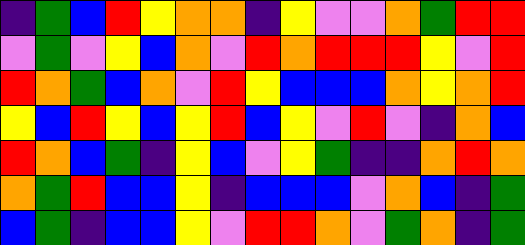[["indigo", "green", "blue", "red", "yellow", "orange", "orange", "indigo", "yellow", "violet", "violet", "orange", "green", "red", "red"], ["violet", "green", "violet", "yellow", "blue", "orange", "violet", "red", "orange", "red", "red", "red", "yellow", "violet", "red"], ["red", "orange", "green", "blue", "orange", "violet", "red", "yellow", "blue", "blue", "blue", "orange", "yellow", "orange", "red"], ["yellow", "blue", "red", "yellow", "blue", "yellow", "red", "blue", "yellow", "violet", "red", "violet", "indigo", "orange", "blue"], ["red", "orange", "blue", "green", "indigo", "yellow", "blue", "violet", "yellow", "green", "indigo", "indigo", "orange", "red", "orange"], ["orange", "green", "red", "blue", "blue", "yellow", "indigo", "blue", "blue", "blue", "violet", "orange", "blue", "indigo", "green"], ["blue", "green", "indigo", "blue", "blue", "yellow", "violet", "red", "red", "orange", "violet", "green", "orange", "indigo", "green"]]